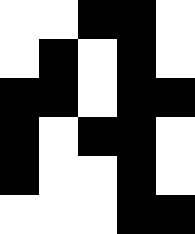[["white", "white", "black", "black", "white"], ["white", "black", "white", "black", "white"], ["black", "black", "white", "black", "black"], ["black", "white", "black", "black", "white"], ["black", "white", "white", "black", "white"], ["white", "white", "white", "black", "black"]]